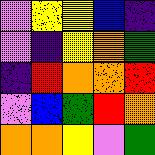[["violet", "yellow", "yellow", "blue", "indigo"], ["violet", "indigo", "yellow", "orange", "green"], ["indigo", "red", "orange", "orange", "red"], ["violet", "blue", "green", "red", "orange"], ["orange", "orange", "yellow", "violet", "green"]]